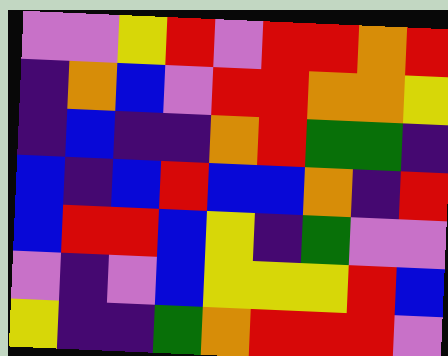[["violet", "violet", "yellow", "red", "violet", "red", "red", "orange", "red"], ["indigo", "orange", "blue", "violet", "red", "red", "orange", "orange", "yellow"], ["indigo", "blue", "indigo", "indigo", "orange", "red", "green", "green", "indigo"], ["blue", "indigo", "blue", "red", "blue", "blue", "orange", "indigo", "red"], ["blue", "red", "red", "blue", "yellow", "indigo", "green", "violet", "violet"], ["violet", "indigo", "violet", "blue", "yellow", "yellow", "yellow", "red", "blue"], ["yellow", "indigo", "indigo", "green", "orange", "red", "red", "red", "violet"]]